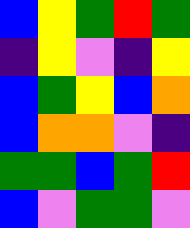[["blue", "yellow", "green", "red", "green"], ["indigo", "yellow", "violet", "indigo", "yellow"], ["blue", "green", "yellow", "blue", "orange"], ["blue", "orange", "orange", "violet", "indigo"], ["green", "green", "blue", "green", "red"], ["blue", "violet", "green", "green", "violet"]]